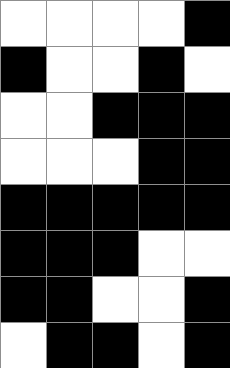[["white", "white", "white", "white", "black"], ["black", "white", "white", "black", "white"], ["white", "white", "black", "black", "black"], ["white", "white", "white", "black", "black"], ["black", "black", "black", "black", "black"], ["black", "black", "black", "white", "white"], ["black", "black", "white", "white", "black"], ["white", "black", "black", "white", "black"]]